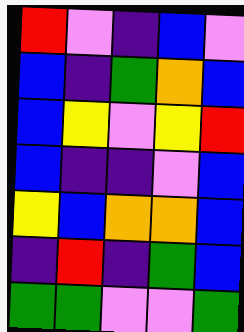[["red", "violet", "indigo", "blue", "violet"], ["blue", "indigo", "green", "orange", "blue"], ["blue", "yellow", "violet", "yellow", "red"], ["blue", "indigo", "indigo", "violet", "blue"], ["yellow", "blue", "orange", "orange", "blue"], ["indigo", "red", "indigo", "green", "blue"], ["green", "green", "violet", "violet", "green"]]